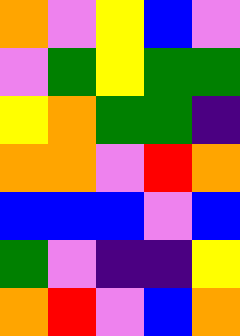[["orange", "violet", "yellow", "blue", "violet"], ["violet", "green", "yellow", "green", "green"], ["yellow", "orange", "green", "green", "indigo"], ["orange", "orange", "violet", "red", "orange"], ["blue", "blue", "blue", "violet", "blue"], ["green", "violet", "indigo", "indigo", "yellow"], ["orange", "red", "violet", "blue", "orange"]]